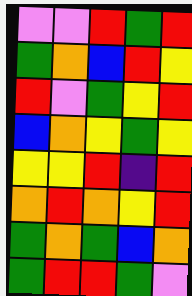[["violet", "violet", "red", "green", "red"], ["green", "orange", "blue", "red", "yellow"], ["red", "violet", "green", "yellow", "red"], ["blue", "orange", "yellow", "green", "yellow"], ["yellow", "yellow", "red", "indigo", "red"], ["orange", "red", "orange", "yellow", "red"], ["green", "orange", "green", "blue", "orange"], ["green", "red", "red", "green", "violet"]]